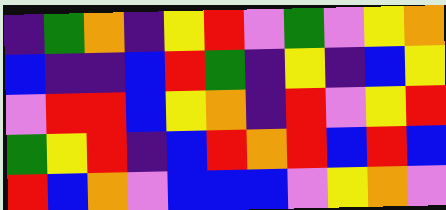[["indigo", "green", "orange", "indigo", "yellow", "red", "violet", "green", "violet", "yellow", "orange"], ["blue", "indigo", "indigo", "blue", "red", "green", "indigo", "yellow", "indigo", "blue", "yellow"], ["violet", "red", "red", "blue", "yellow", "orange", "indigo", "red", "violet", "yellow", "red"], ["green", "yellow", "red", "indigo", "blue", "red", "orange", "red", "blue", "red", "blue"], ["red", "blue", "orange", "violet", "blue", "blue", "blue", "violet", "yellow", "orange", "violet"]]